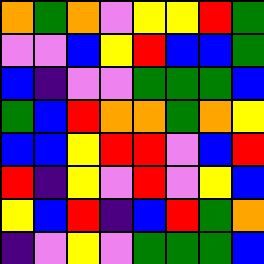[["orange", "green", "orange", "violet", "yellow", "yellow", "red", "green"], ["violet", "violet", "blue", "yellow", "red", "blue", "blue", "green"], ["blue", "indigo", "violet", "violet", "green", "green", "green", "blue"], ["green", "blue", "red", "orange", "orange", "green", "orange", "yellow"], ["blue", "blue", "yellow", "red", "red", "violet", "blue", "red"], ["red", "indigo", "yellow", "violet", "red", "violet", "yellow", "blue"], ["yellow", "blue", "red", "indigo", "blue", "red", "green", "orange"], ["indigo", "violet", "yellow", "violet", "green", "green", "green", "blue"]]